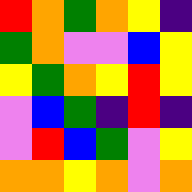[["red", "orange", "green", "orange", "yellow", "indigo"], ["green", "orange", "violet", "violet", "blue", "yellow"], ["yellow", "green", "orange", "yellow", "red", "yellow"], ["violet", "blue", "green", "indigo", "red", "indigo"], ["violet", "red", "blue", "green", "violet", "yellow"], ["orange", "orange", "yellow", "orange", "violet", "orange"]]